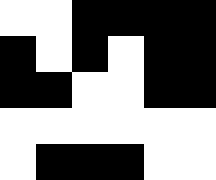[["white", "white", "black", "black", "black", "black"], ["black", "white", "black", "white", "black", "black"], ["black", "black", "white", "white", "black", "black"], ["white", "white", "white", "white", "white", "white"], ["white", "black", "black", "black", "white", "white"]]